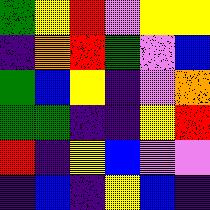[["green", "yellow", "red", "violet", "yellow", "yellow"], ["indigo", "orange", "red", "green", "violet", "blue"], ["green", "blue", "yellow", "indigo", "violet", "orange"], ["green", "green", "indigo", "indigo", "yellow", "red"], ["red", "indigo", "yellow", "blue", "violet", "violet"], ["indigo", "blue", "indigo", "yellow", "blue", "indigo"]]